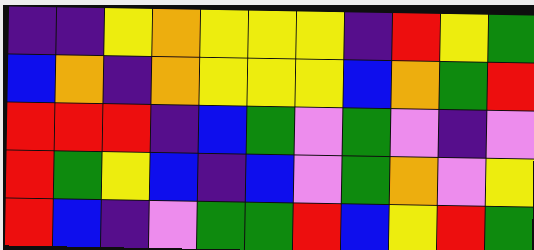[["indigo", "indigo", "yellow", "orange", "yellow", "yellow", "yellow", "indigo", "red", "yellow", "green"], ["blue", "orange", "indigo", "orange", "yellow", "yellow", "yellow", "blue", "orange", "green", "red"], ["red", "red", "red", "indigo", "blue", "green", "violet", "green", "violet", "indigo", "violet"], ["red", "green", "yellow", "blue", "indigo", "blue", "violet", "green", "orange", "violet", "yellow"], ["red", "blue", "indigo", "violet", "green", "green", "red", "blue", "yellow", "red", "green"]]